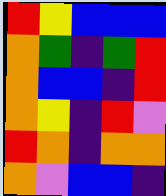[["red", "yellow", "blue", "blue", "blue"], ["orange", "green", "indigo", "green", "red"], ["orange", "blue", "blue", "indigo", "red"], ["orange", "yellow", "indigo", "red", "violet"], ["red", "orange", "indigo", "orange", "orange"], ["orange", "violet", "blue", "blue", "indigo"]]